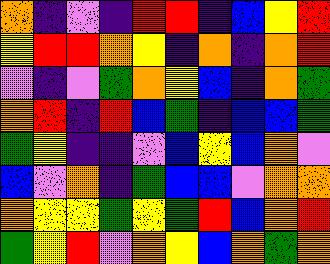[["orange", "indigo", "violet", "indigo", "red", "red", "indigo", "blue", "yellow", "red"], ["yellow", "red", "red", "orange", "yellow", "indigo", "orange", "indigo", "orange", "red"], ["violet", "indigo", "violet", "green", "orange", "yellow", "blue", "indigo", "orange", "green"], ["orange", "red", "indigo", "red", "blue", "green", "indigo", "blue", "blue", "green"], ["green", "yellow", "indigo", "indigo", "violet", "blue", "yellow", "blue", "orange", "violet"], ["blue", "violet", "orange", "indigo", "green", "blue", "blue", "violet", "orange", "orange"], ["orange", "yellow", "yellow", "green", "yellow", "green", "red", "blue", "orange", "red"], ["green", "yellow", "red", "violet", "orange", "yellow", "blue", "orange", "green", "orange"]]